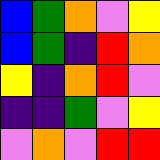[["blue", "green", "orange", "violet", "yellow"], ["blue", "green", "indigo", "red", "orange"], ["yellow", "indigo", "orange", "red", "violet"], ["indigo", "indigo", "green", "violet", "yellow"], ["violet", "orange", "violet", "red", "red"]]